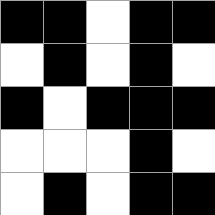[["black", "black", "white", "black", "black"], ["white", "black", "white", "black", "white"], ["black", "white", "black", "black", "black"], ["white", "white", "white", "black", "white"], ["white", "black", "white", "black", "black"]]